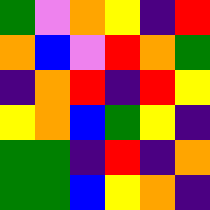[["green", "violet", "orange", "yellow", "indigo", "red"], ["orange", "blue", "violet", "red", "orange", "green"], ["indigo", "orange", "red", "indigo", "red", "yellow"], ["yellow", "orange", "blue", "green", "yellow", "indigo"], ["green", "green", "indigo", "red", "indigo", "orange"], ["green", "green", "blue", "yellow", "orange", "indigo"]]